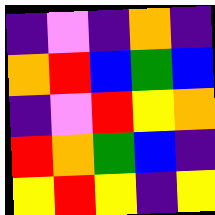[["indigo", "violet", "indigo", "orange", "indigo"], ["orange", "red", "blue", "green", "blue"], ["indigo", "violet", "red", "yellow", "orange"], ["red", "orange", "green", "blue", "indigo"], ["yellow", "red", "yellow", "indigo", "yellow"]]